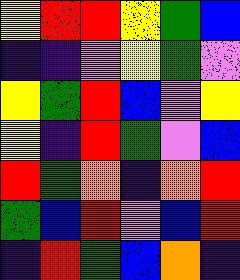[["yellow", "red", "red", "yellow", "green", "blue"], ["indigo", "indigo", "violet", "yellow", "green", "violet"], ["yellow", "green", "red", "blue", "violet", "yellow"], ["yellow", "indigo", "red", "green", "violet", "blue"], ["red", "green", "orange", "indigo", "orange", "red"], ["green", "blue", "red", "violet", "blue", "red"], ["indigo", "red", "green", "blue", "orange", "indigo"]]